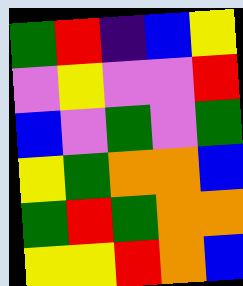[["green", "red", "indigo", "blue", "yellow"], ["violet", "yellow", "violet", "violet", "red"], ["blue", "violet", "green", "violet", "green"], ["yellow", "green", "orange", "orange", "blue"], ["green", "red", "green", "orange", "orange"], ["yellow", "yellow", "red", "orange", "blue"]]